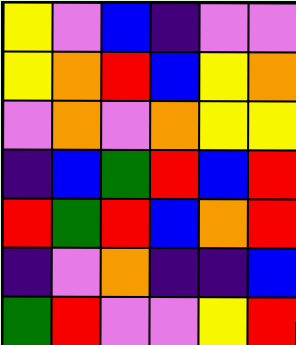[["yellow", "violet", "blue", "indigo", "violet", "violet"], ["yellow", "orange", "red", "blue", "yellow", "orange"], ["violet", "orange", "violet", "orange", "yellow", "yellow"], ["indigo", "blue", "green", "red", "blue", "red"], ["red", "green", "red", "blue", "orange", "red"], ["indigo", "violet", "orange", "indigo", "indigo", "blue"], ["green", "red", "violet", "violet", "yellow", "red"]]